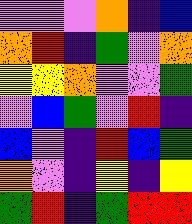[["violet", "violet", "violet", "orange", "indigo", "blue"], ["orange", "red", "indigo", "green", "violet", "orange"], ["yellow", "yellow", "orange", "violet", "violet", "green"], ["violet", "blue", "green", "violet", "red", "indigo"], ["blue", "violet", "indigo", "red", "blue", "green"], ["orange", "violet", "indigo", "yellow", "indigo", "yellow"], ["green", "red", "indigo", "green", "red", "red"]]